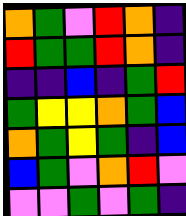[["orange", "green", "violet", "red", "orange", "indigo"], ["red", "green", "green", "red", "orange", "indigo"], ["indigo", "indigo", "blue", "indigo", "green", "red"], ["green", "yellow", "yellow", "orange", "green", "blue"], ["orange", "green", "yellow", "green", "indigo", "blue"], ["blue", "green", "violet", "orange", "red", "violet"], ["violet", "violet", "green", "violet", "green", "indigo"]]